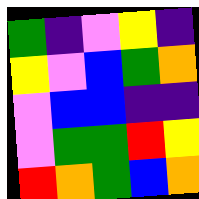[["green", "indigo", "violet", "yellow", "indigo"], ["yellow", "violet", "blue", "green", "orange"], ["violet", "blue", "blue", "indigo", "indigo"], ["violet", "green", "green", "red", "yellow"], ["red", "orange", "green", "blue", "orange"]]